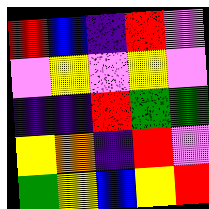[["red", "blue", "indigo", "red", "violet"], ["violet", "yellow", "violet", "yellow", "violet"], ["indigo", "indigo", "red", "green", "green"], ["yellow", "orange", "indigo", "red", "violet"], ["green", "yellow", "blue", "yellow", "red"]]